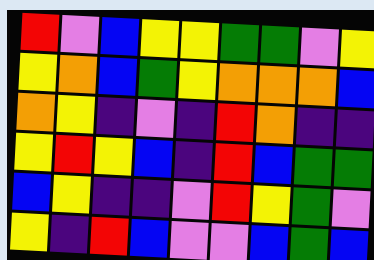[["red", "violet", "blue", "yellow", "yellow", "green", "green", "violet", "yellow"], ["yellow", "orange", "blue", "green", "yellow", "orange", "orange", "orange", "blue"], ["orange", "yellow", "indigo", "violet", "indigo", "red", "orange", "indigo", "indigo"], ["yellow", "red", "yellow", "blue", "indigo", "red", "blue", "green", "green"], ["blue", "yellow", "indigo", "indigo", "violet", "red", "yellow", "green", "violet"], ["yellow", "indigo", "red", "blue", "violet", "violet", "blue", "green", "blue"]]